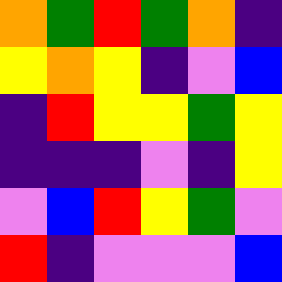[["orange", "green", "red", "green", "orange", "indigo"], ["yellow", "orange", "yellow", "indigo", "violet", "blue"], ["indigo", "red", "yellow", "yellow", "green", "yellow"], ["indigo", "indigo", "indigo", "violet", "indigo", "yellow"], ["violet", "blue", "red", "yellow", "green", "violet"], ["red", "indigo", "violet", "violet", "violet", "blue"]]